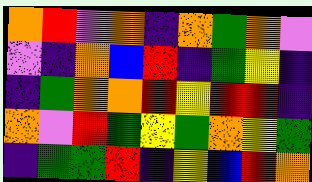[["orange", "red", "violet", "orange", "indigo", "orange", "green", "orange", "violet"], ["violet", "indigo", "orange", "blue", "red", "indigo", "green", "yellow", "indigo"], ["indigo", "green", "orange", "orange", "red", "yellow", "red", "red", "indigo"], ["orange", "violet", "red", "green", "yellow", "green", "orange", "yellow", "green"], ["indigo", "green", "green", "red", "indigo", "yellow", "blue", "red", "orange"]]